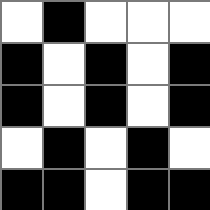[["white", "black", "white", "white", "white"], ["black", "white", "black", "white", "black"], ["black", "white", "black", "white", "black"], ["white", "black", "white", "black", "white"], ["black", "black", "white", "black", "black"]]